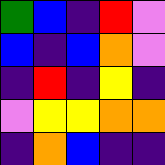[["green", "blue", "indigo", "red", "violet"], ["blue", "indigo", "blue", "orange", "violet"], ["indigo", "red", "indigo", "yellow", "indigo"], ["violet", "yellow", "yellow", "orange", "orange"], ["indigo", "orange", "blue", "indigo", "indigo"]]